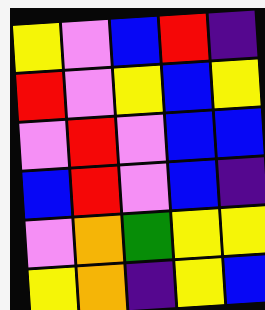[["yellow", "violet", "blue", "red", "indigo"], ["red", "violet", "yellow", "blue", "yellow"], ["violet", "red", "violet", "blue", "blue"], ["blue", "red", "violet", "blue", "indigo"], ["violet", "orange", "green", "yellow", "yellow"], ["yellow", "orange", "indigo", "yellow", "blue"]]